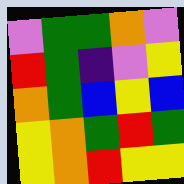[["violet", "green", "green", "orange", "violet"], ["red", "green", "indigo", "violet", "yellow"], ["orange", "green", "blue", "yellow", "blue"], ["yellow", "orange", "green", "red", "green"], ["yellow", "orange", "red", "yellow", "yellow"]]